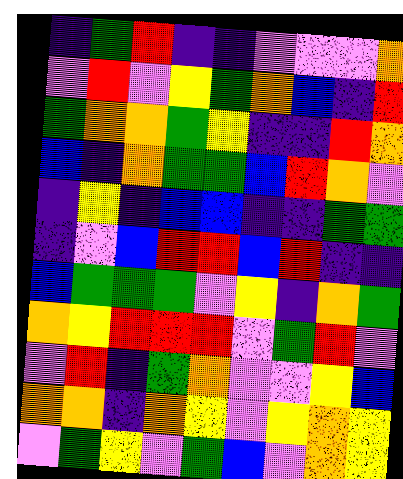[["indigo", "green", "red", "indigo", "indigo", "violet", "violet", "violet", "orange"], ["violet", "red", "violet", "yellow", "green", "orange", "blue", "indigo", "red"], ["green", "orange", "orange", "green", "yellow", "indigo", "indigo", "red", "orange"], ["blue", "indigo", "orange", "green", "green", "blue", "red", "orange", "violet"], ["indigo", "yellow", "indigo", "blue", "blue", "indigo", "indigo", "green", "green"], ["indigo", "violet", "blue", "red", "red", "blue", "red", "indigo", "indigo"], ["blue", "green", "green", "green", "violet", "yellow", "indigo", "orange", "green"], ["orange", "yellow", "red", "red", "red", "violet", "green", "red", "violet"], ["violet", "red", "indigo", "green", "orange", "violet", "violet", "yellow", "blue"], ["orange", "orange", "indigo", "orange", "yellow", "violet", "yellow", "orange", "yellow"], ["violet", "green", "yellow", "violet", "green", "blue", "violet", "orange", "yellow"]]